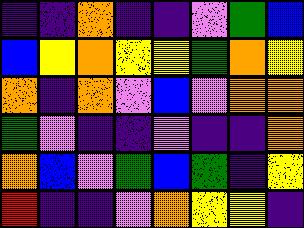[["indigo", "indigo", "orange", "indigo", "indigo", "violet", "green", "blue"], ["blue", "yellow", "orange", "yellow", "yellow", "green", "orange", "yellow"], ["orange", "indigo", "orange", "violet", "blue", "violet", "orange", "orange"], ["green", "violet", "indigo", "indigo", "violet", "indigo", "indigo", "orange"], ["orange", "blue", "violet", "green", "blue", "green", "indigo", "yellow"], ["red", "indigo", "indigo", "violet", "orange", "yellow", "yellow", "indigo"]]